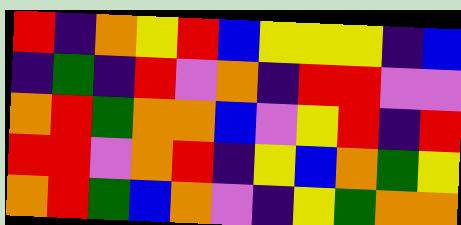[["red", "indigo", "orange", "yellow", "red", "blue", "yellow", "yellow", "yellow", "indigo", "blue"], ["indigo", "green", "indigo", "red", "violet", "orange", "indigo", "red", "red", "violet", "violet"], ["orange", "red", "green", "orange", "orange", "blue", "violet", "yellow", "red", "indigo", "red"], ["red", "red", "violet", "orange", "red", "indigo", "yellow", "blue", "orange", "green", "yellow"], ["orange", "red", "green", "blue", "orange", "violet", "indigo", "yellow", "green", "orange", "orange"]]